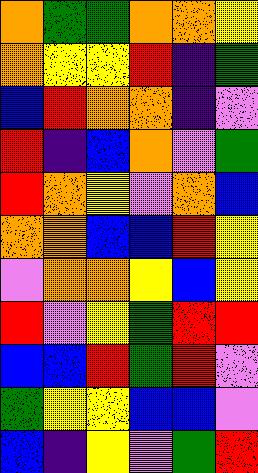[["orange", "green", "green", "orange", "orange", "yellow"], ["orange", "yellow", "yellow", "red", "indigo", "green"], ["blue", "red", "orange", "orange", "indigo", "violet"], ["red", "indigo", "blue", "orange", "violet", "green"], ["red", "orange", "yellow", "violet", "orange", "blue"], ["orange", "orange", "blue", "blue", "red", "yellow"], ["violet", "orange", "orange", "yellow", "blue", "yellow"], ["red", "violet", "yellow", "green", "red", "red"], ["blue", "blue", "red", "green", "red", "violet"], ["green", "yellow", "yellow", "blue", "blue", "violet"], ["blue", "indigo", "yellow", "violet", "green", "red"]]